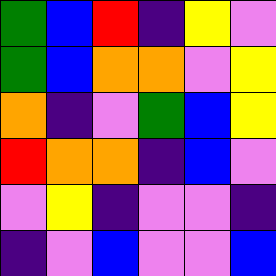[["green", "blue", "red", "indigo", "yellow", "violet"], ["green", "blue", "orange", "orange", "violet", "yellow"], ["orange", "indigo", "violet", "green", "blue", "yellow"], ["red", "orange", "orange", "indigo", "blue", "violet"], ["violet", "yellow", "indigo", "violet", "violet", "indigo"], ["indigo", "violet", "blue", "violet", "violet", "blue"]]